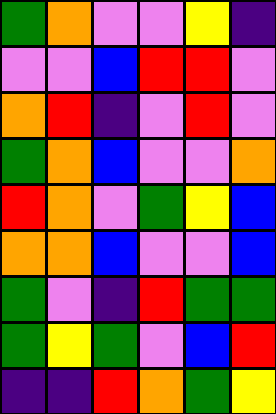[["green", "orange", "violet", "violet", "yellow", "indigo"], ["violet", "violet", "blue", "red", "red", "violet"], ["orange", "red", "indigo", "violet", "red", "violet"], ["green", "orange", "blue", "violet", "violet", "orange"], ["red", "orange", "violet", "green", "yellow", "blue"], ["orange", "orange", "blue", "violet", "violet", "blue"], ["green", "violet", "indigo", "red", "green", "green"], ["green", "yellow", "green", "violet", "blue", "red"], ["indigo", "indigo", "red", "orange", "green", "yellow"]]